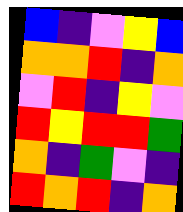[["blue", "indigo", "violet", "yellow", "blue"], ["orange", "orange", "red", "indigo", "orange"], ["violet", "red", "indigo", "yellow", "violet"], ["red", "yellow", "red", "red", "green"], ["orange", "indigo", "green", "violet", "indigo"], ["red", "orange", "red", "indigo", "orange"]]